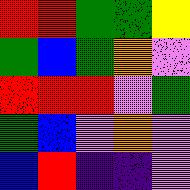[["red", "red", "green", "green", "yellow"], ["green", "blue", "green", "orange", "violet"], ["red", "red", "red", "violet", "green"], ["green", "blue", "violet", "orange", "violet"], ["blue", "red", "indigo", "indigo", "violet"]]